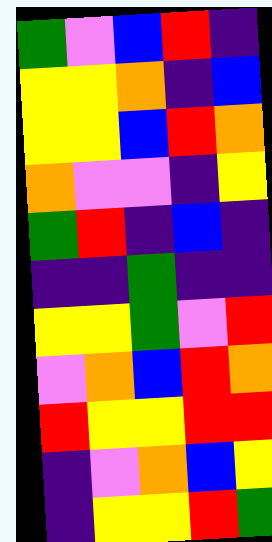[["green", "violet", "blue", "red", "indigo"], ["yellow", "yellow", "orange", "indigo", "blue"], ["yellow", "yellow", "blue", "red", "orange"], ["orange", "violet", "violet", "indigo", "yellow"], ["green", "red", "indigo", "blue", "indigo"], ["indigo", "indigo", "green", "indigo", "indigo"], ["yellow", "yellow", "green", "violet", "red"], ["violet", "orange", "blue", "red", "orange"], ["red", "yellow", "yellow", "red", "red"], ["indigo", "violet", "orange", "blue", "yellow"], ["indigo", "yellow", "yellow", "red", "green"]]